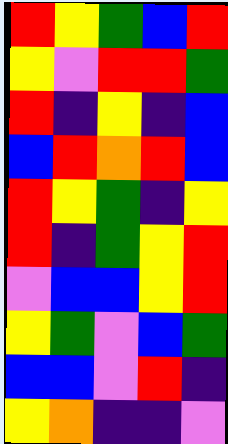[["red", "yellow", "green", "blue", "red"], ["yellow", "violet", "red", "red", "green"], ["red", "indigo", "yellow", "indigo", "blue"], ["blue", "red", "orange", "red", "blue"], ["red", "yellow", "green", "indigo", "yellow"], ["red", "indigo", "green", "yellow", "red"], ["violet", "blue", "blue", "yellow", "red"], ["yellow", "green", "violet", "blue", "green"], ["blue", "blue", "violet", "red", "indigo"], ["yellow", "orange", "indigo", "indigo", "violet"]]